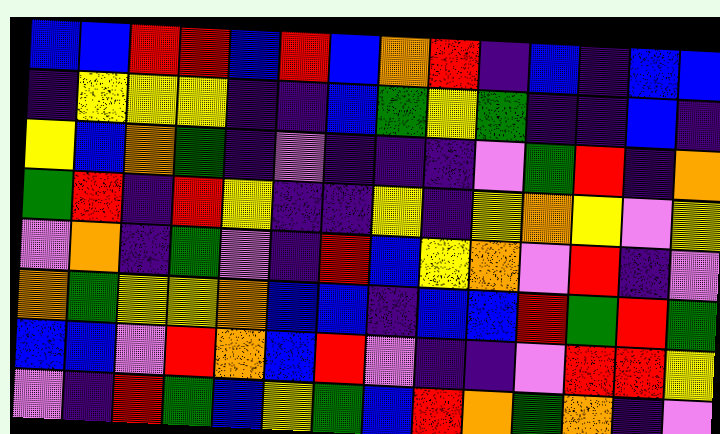[["blue", "blue", "red", "red", "blue", "red", "blue", "orange", "red", "indigo", "blue", "indigo", "blue", "blue"], ["indigo", "yellow", "yellow", "yellow", "indigo", "indigo", "blue", "green", "yellow", "green", "indigo", "indigo", "blue", "indigo"], ["yellow", "blue", "orange", "green", "indigo", "violet", "indigo", "indigo", "indigo", "violet", "green", "red", "indigo", "orange"], ["green", "red", "indigo", "red", "yellow", "indigo", "indigo", "yellow", "indigo", "yellow", "orange", "yellow", "violet", "yellow"], ["violet", "orange", "indigo", "green", "violet", "indigo", "red", "blue", "yellow", "orange", "violet", "red", "indigo", "violet"], ["orange", "green", "yellow", "yellow", "orange", "blue", "blue", "indigo", "blue", "blue", "red", "green", "red", "green"], ["blue", "blue", "violet", "red", "orange", "blue", "red", "violet", "indigo", "indigo", "violet", "red", "red", "yellow"], ["violet", "indigo", "red", "green", "blue", "yellow", "green", "blue", "red", "orange", "green", "orange", "indigo", "violet"]]